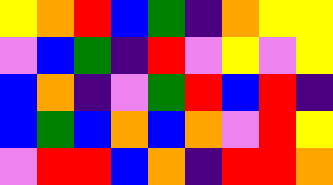[["yellow", "orange", "red", "blue", "green", "indigo", "orange", "yellow", "yellow"], ["violet", "blue", "green", "indigo", "red", "violet", "yellow", "violet", "yellow"], ["blue", "orange", "indigo", "violet", "green", "red", "blue", "red", "indigo"], ["blue", "green", "blue", "orange", "blue", "orange", "violet", "red", "yellow"], ["violet", "red", "red", "blue", "orange", "indigo", "red", "red", "orange"]]